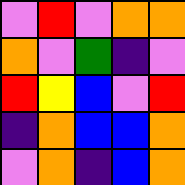[["violet", "red", "violet", "orange", "orange"], ["orange", "violet", "green", "indigo", "violet"], ["red", "yellow", "blue", "violet", "red"], ["indigo", "orange", "blue", "blue", "orange"], ["violet", "orange", "indigo", "blue", "orange"]]